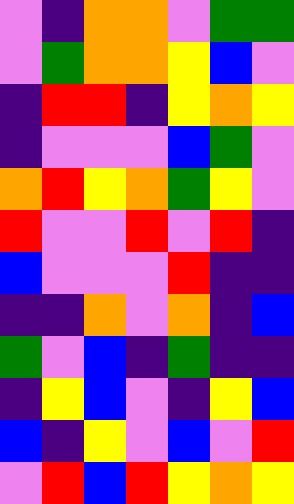[["violet", "indigo", "orange", "orange", "violet", "green", "green"], ["violet", "green", "orange", "orange", "yellow", "blue", "violet"], ["indigo", "red", "red", "indigo", "yellow", "orange", "yellow"], ["indigo", "violet", "violet", "violet", "blue", "green", "violet"], ["orange", "red", "yellow", "orange", "green", "yellow", "violet"], ["red", "violet", "violet", "red", "violet", "red", "indigo"], ["blue", "violet", "violet", "violet", "red", "indigo", "indigo"], ["indigo", "indigo", "orange", "violet", "orange", "indigo", "blue"], ["green", "violet", "blue", "indigo", "green", "indigo", "indigo"], ["indigo", "yellow", "blue", "violet", "indigo", "yellow", "blue"], ["blue", "indigo", "yellow", "violet", "blue", "violet", "red"], ["violet", "red", "blue", "red", "yellow", "orange", "yellow"]]